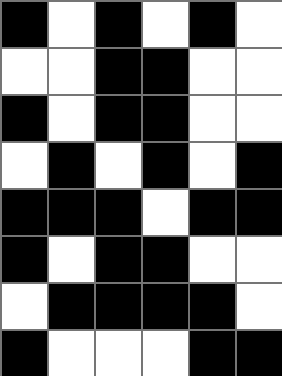[["black", "white", "black", "white", "black", "white"], ["white", "white", "black", "black", "white", "white"], ["black", "white", "black", "black", "white", "white"], ["white", "black", "white", "black", "white", "black"], ["black", "black", "black", "white", "black", "black"], ["black", "white", "black", "black", "white", "white"], ["white", "black", "black", "black", "black", "white"], ["black", "white", "white", "white", "black", "black"]]